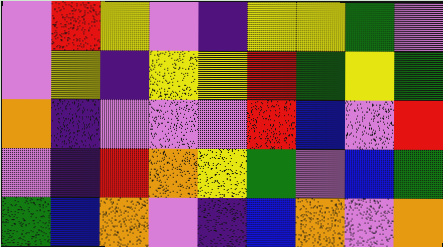[["violet", "red", "yellow", "violet", "indigo", "yellow", "yellow", "green", "violet"], ["violet", "yellow", "indigo", "yellow", "yellow", "red", "green", "yellow", "green"], ["orange", "indigo", "violet", "violet", "violet", "red", "blue", "violet", "red"], ["violet", "indigo", "red", "orange", "yellow", "green", "violet", "blue", "green"], ["green", "blue", "orange", "violet", "indigo", "blue", "orange", "violet", "orange"]]